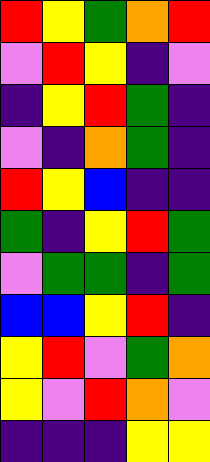[["red", "yellow", "green", "orange", "red"], ["violet", "red", "yellow", "indigo", "violet"], ["indigo", "yellow", "red", "green", "indigo"], ["violet", "indigo", "orange", "green", "indigo"], ["red", "yellow", "blue", "indigo", "indigo"], ["green", "indigo", "yellow", "red", "green"], ["violet", "green", "green", "indigo", "green"], ["blue", "blue", "yellow", "red", "indigo"], ["yellow", "red", "violet", "green", "orange"], ["yellow", "violet", "red", "orange", "violet"], ["indigo", "indigo", "indigo", "yellow", "yellow"]]